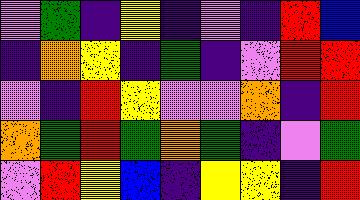[["violet", "green", "indigo", "yellow", "indigo", "violet", "indigo", "red", "blue"], ["indigo", "orange", "yellow", "indigo", "green", "indigo", "violet", "red", "red"], ["violet", "indigo", "red", "yellow", "violet", "violet", "orange", "indigo", "red"], ["orange", "green", "red", "green", "orange", "green", "indigo", "violet", "green"], ["violet", "red", "yellow", "blue", "indigo", "yellow", "yellow", "indigo", "red"]]